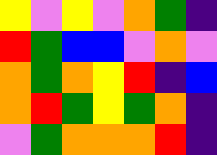[["yellow", "violet", "yellow", "violet", "orange", "green", "indigo"], ["red", "green", "blue", "blue", "violet", "orange", "violet"], ["orange", "green", "orange", "yellow", "red", "indigo", "blue"], ["orange", "red", "green", "yellow", "green", "orange", "indigo"], ["violet", "green", "orange", "orange", "orange", "red", "indigo"]]